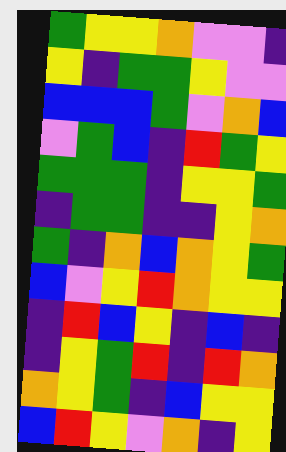[["green", "yellow", "yellow", "orange", "violet", "violet", "indigo"], ["yellow", "indigo", "green", "green", "yellow", "violet", "violet"], ["blue", "blue", "blue", "green", "violet", "orange", "blue"], ["violet", "green", "blue", "indigo", "red", "green", "yellow"], ["green", "green", "green", "indigo", "yellow", "yellow", "green"], ["indigo", "green", "green", "indigo", "indigo", "yellow", "orange"], ["green", "indigo", "orange", "blue", "orange", "yellow", "green"], ["blue", "violet", "yellow", "red", "orange", "yellow", "yellow"], ["indigo", "red", "blue", "yellow", "indigo", "blue", "indigo"], ["indigo", "yellow", "green", "red", "indigo", "red", "orange"], ["orange", "yellow", "green", "indigo", "blue", "yellow", "yellow"], ["blue", "red", "yellow", "violet", "orange", "indigo", "yellow"]]